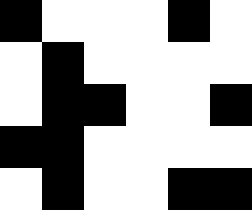[["black", "white", "white", "white", "black", "white"], ["white", "black", "white", "white", "white", "white"], ["white", "black", "black", "white", "white", "black"], ["black", "black", "white", "white", "white", "white"], ["white", "black", "white", "white", "black", "black"]]